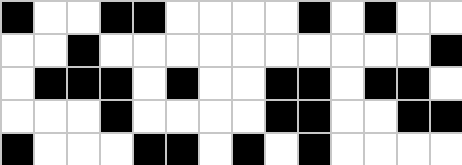[["black", "white", "white", "black", "black", "white", "white", "white", "white", "black", "white", "black", "white", "white"], ["white", "white", "black", "white", "white", "white", "white", "white", "white", "white", "white", "white", "white", "black"], ["white", "black", "black", "black", "white", "black", "white", "white", "black", "black", "white", "black", "black", "white"], ["white", "white", "white", "black", "white", "white", "white", "white", "black", "black", "white", "white", "black", "black"], ["black", "white", "white", "white", "black", "black", "white", "black", "white", "black", "white", "white", "white", "white"]]